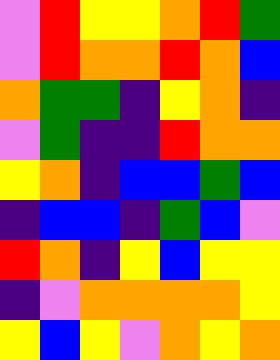[["violet", "red", "yellow", "yellow", "orange", "red", "green"], ["violet", "red", "orange", "orange", "red", "orange", "blue"], ["orange", "green", "green", "indigo", "yellow", "orange", "indigo"], ["violet", "green", "indigo", "indigo", "red", "orange", "orange"], ["yellow", "orange", "indigo", "blue", "blue", "green", "blue"], ["indigo", "blue", "blue", "indigo", "green", "blue", "violet"], ["red", "orange", "indigo", "yellow", "blue", "yellow", "yellow"], ["indigo", "violet", "orange", "orange", "orange", "orange", "yellow"], ["yellow", "blue", "yellow", "violet", "orange", "yellow", "orange"]]